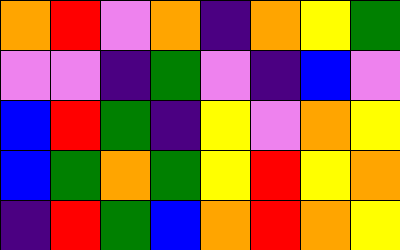[["orange", "red", "violet", "orange", "indigo", "orange", "yellow", "green"], ["violet", "violet", "indigo", "green", "violet", "indigo", "blue", "violet"], ["blue", "red", "green", "indigo", "yellow", "violet", "orange", "yellow"], ["blue", "green", "orange", "green", "yellow", "red", "yellow", "orange"], ["indigo", "red", "green", "blue", "orange", "red", "orange", "yellow"]]